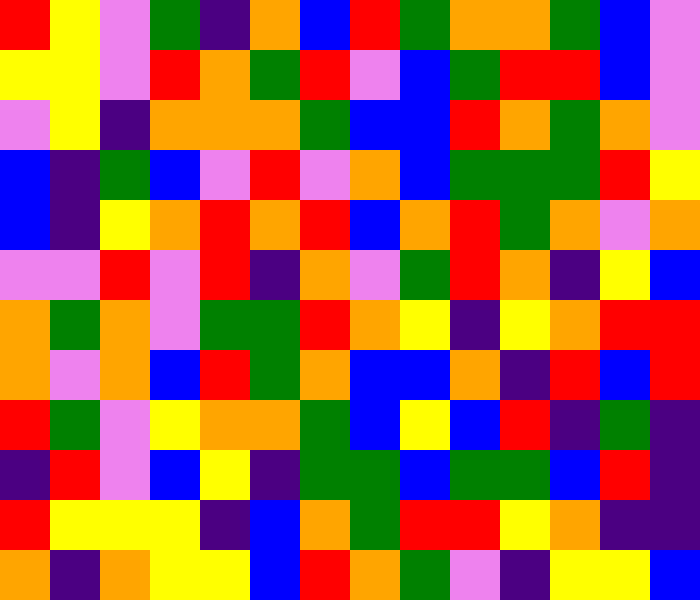[["red", "yellow", "violet", "green", "indigo", "orange", "blue", "red", "green", "orange", "orange", "green", "blue", "violet"], ["yellow", "yellow", "violet", "red", "orange", "green", "red", "violet", "blue", "green", "red", "red", "blue", "violet"], ["violet", "yellow", "indigo", "orange", "orange", "orange", "green", "blue", "blue", "red", "orange", "green", "orange", "violet"], ["blue", "indigo", "green", "blue", "violet", "red", "violet", "orange", "blue", "green", "green", "green", "red", "yellow"], ["blue", "indigo", "yellow", "orange", "red", "orange", "red", "blue", "orange", "red", "green", "orange", "violet", "orange"], ["violet", "violet", "red", "violet", "red", "indigo", "orange", "violet", "green", "red", "orange", "indigo", "yellow", "blue"], ["orange", "green", "orange", "violet", "green", "green", "red", "orange", "yellow", "indigo", "yellow", "orange", "red", "red"], ["orange", "violet", "orange", "blue", "red", "green", "orange", "blue", "blue", "orange", "indigo", "red", "blue", "red"], ["red", "green", "violet", "yellow", "orange", "orange", "green", "blue", "yellow", "blue", "red", "indigo", "green", "indigo"], ["indigo", "red", "violet", "blue", "yellow", "indigo", "green", "green", "blue", "green", "green", "blue", "red", "indigo"], ["red", "yellow", "yellow", "yellow", "indigo", "blue", "orange", "green", "red", "red", "yellow", "orange", "indigo", "indigo"], ["orange", "indigo", "orange", "yellow", "yellow", "blue", "red", "orange", "green", "violet", "indigo", "yellow", "yellow", "blue"]]